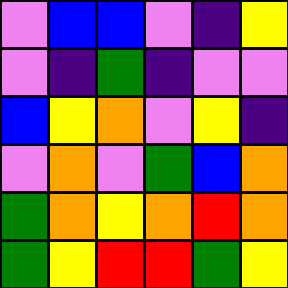[["violet", "blue", "blue", "violet", "indigo", "yellow"], ["violet", "indigo", "green", "indigo", "violet", "violet"], ["blue", "yellow", "orange", "violet", "yellow", "indigo"], ["violet", "orange", "violet", "green", "blue", "orange"], ["green", "orange", "yellow", "orange", "red", "orange"], ["green", "yellow", "red", "red", "green", "yellow"]]